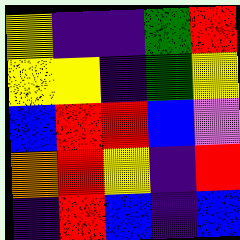[["yellow", "indigo", "indigo", "green", "red"], ["yellow", "yellow", "indigo", "green", "yellow"], ["blue", "red", "red", "blue", "violet"], ["orange", "red", "yellow", "indigo", "red"], ["indigo", "red", "blue", "indigo", "blue"]]